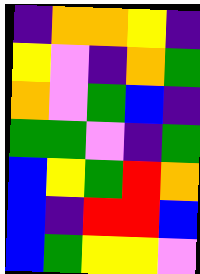[["indigo", "orange", "orange", "yellow", "indigo"], ["yellow", "violet", "indigo", "orange", "green"], ["orange", "violet", "green", "blue", "indigo"], ["green", "green", "violet", "indigo", "green"], ["blue", "yellow", "green", "red", "orange"], ["blue", "indigo", "red", "red", "blue"], ["blue", "green", "yellow", "yellow", "violet"]]